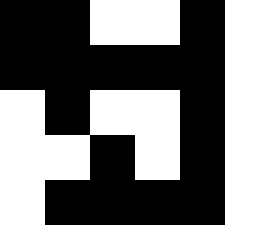[["black", "black", "white", "white", "black", "white"], ["black", "black", "black", "black", "black", "white"], ["white", "black", "white", "white", "black", "white"], ["white", "white", "black", "white", "black", "white"], ["white", "black", "black", "black", "black", "white"]]